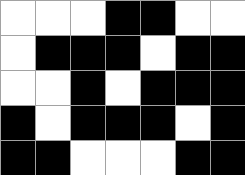[["white", "white", "white", "black", "black", "white", "white"], ["white", "black", "black", "black", "white", "black", "black"], ["white", "white", "black", "white", "black", "black", "black"], ["black", "white", "black", "black", "black", "white", "black"], ["black", "black", "white", "white", "white", "black", "black"]]